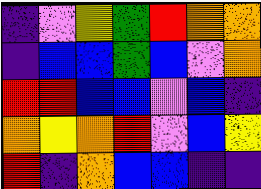[["indigo", "violet", "yellow", "green", "red", "orange", "orange"], ["indigo", "blue", "blue", "green", "blue", "violet", "orange"], ["red", "red", "blue", "blue", "violet", "blue", "indigo"], ["orange", "yellow", "orange", "red", "violet", "blue", "yellow"], ["red", "indigo", "orange", "blue", "blue", "indigo", "indigo"]]